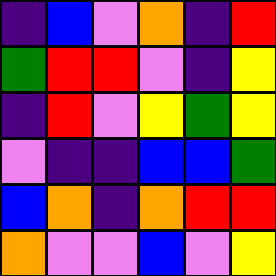[["indigo", "blue", "violet", "orange", "indigo", "red"], ["green", "red", "red", "violet", "indigo", "yellow"], ["indigo", "red", "violet", "yellow", "green", "yellow"], ["violet", "indigo", "indigo", "blue", "blue", "green"], ["blue", "orange", "indigo", "orange", "red", "red"], ["orange", "violet", "violet", "blue", "violet", "yellow"]]